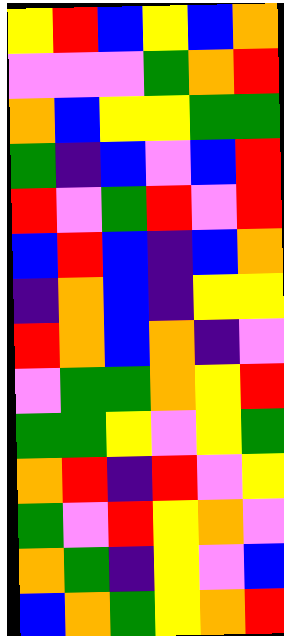[["yellow", "red", "blue", "yellow", "blue", "orange"], ["violet", "violet", "violet", "green", "orange", "red"], ["orange", "blue", "yellow", "yellow", "green", "green"], ["green", "indigo", "blue", "violet", "blue", "red"], ["red", "violet", "green", "red", "violet", "red"], ["blue", "red", "blue", "indigo", "blue", "orange"], ["indigo", "orange", "blue", "indigo", "yellow", "yellow"], ["red", "orange", "blue", "orange", "indigo", "violet"], ["violet", "green", "green", "orange", "yellow", "red"], ["green", "green", "yellow", "violet", "yellow", "green"], ["orange", "red", "indigo", "red", "violet", "yellow"], ["green", "violet", "red", "yellow", "orange", "violet"], ["orange", "green", "indigo", "yellow", "violet", "blue"], ["blue", "orange", "green", "yellow", "orange", "red"]]